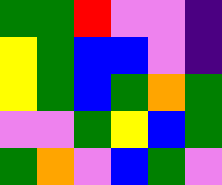[["green", "green", "red", "violet", "violet", "indigo"], ["yellow", "green", "blue", "blue", "violet", "indigo"], ["yellow", "green", "blue", "green", "orange", "green"], ["violet", "violet", "green", "yellow", "blue", "green"], ["green", "orange", "violet", "blue", "green", "violet"]]